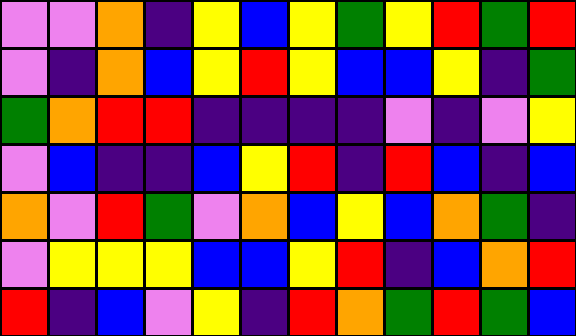[["violet", "violet", "orange", "indigo", "yellow", "blue", "yellow", "green", "yellow", "red", "green", "red"], ["violet", "indigo", "orange", "blue", "yellow", "red", "yellow", "blue", "blue", "yellow", "indigo", "green"], ["green", "orange", "red", "red", "indigo", "indigo", "indigo", "indigo", "violet", "indigo", "violet", "yellow"], ["violet", "blue", "indigo", "indigo", "blue", "yellow", "red", "indigo", "red", "blue", "indigo", "blue"], ["orange", "violet", "red", "green", "violet", "orange", "blue", "yellow", "blue", "orange", "green", "indigo"], ["violet", "yellow", "yellow", "yellow", "blue", "blue", "yellow", "red", "indigo", "blue", "orange", "red"], ["red", "indigo", "blue", "violet", "yellow", "indigo", "red", "orange", "green", "red", "green", "blue"]]